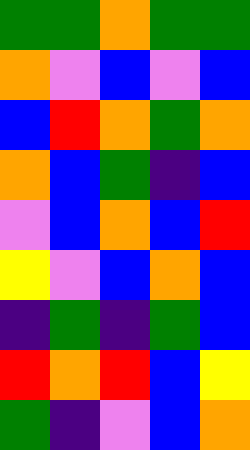[["green", "green", "orange", "green", "green"], ["orange", "violet", "blue", "violet", "blue"], ["blue", "red", "orange", "green", "orange"], ["orange", "blue", "green", "indigo", "blue"], ["violet", "blue", "orange", "blue", "red"], ["yellow", "violet", "blue", "orange", "blue"], ["indigo", "green", "indigo", "green", "blue"], ["red", "orange", "red", "blue", "yellow"], ["green", "indigo", "violet", "blue", "orange"]]